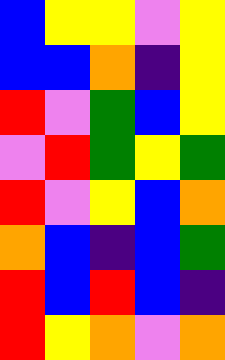[["blue", "yellow", "yellow", "violet", "yellow"], ["blue", "blue", "orange", "indigo", "yellow"], ["red", "violet", "green", "blue", "yellow"], ["violet", "red", "green", "yellow", "green"], ["red", "violet", "yellow", "blue", "orange"], ["orange", "blue", "indigo", "blue", "green"], ["red", "blue", "red", "blue", "indigo"], ["red", "yellow", "orange", "violet", "orange"]]